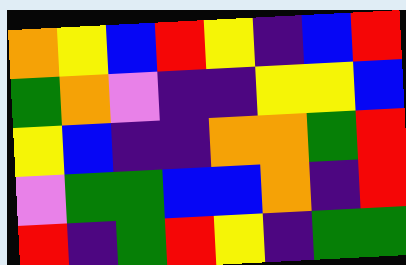[["orange", "yellow", "blue", "red", "yellow", "indigo", "blue", "red"], ["green", "orange", "violet", "indigo", "indigo", "yellow", "yellow", "blue"], ["yellow", "blue", "indigo", "indigo", "orange", "orange", "green", "red"], ["violet", "green", "green", "blue", "blue", "orange", "indigo", "red"], ["red", "indigo", "green", "red", "yellow", "indigo", "green", "green"]]